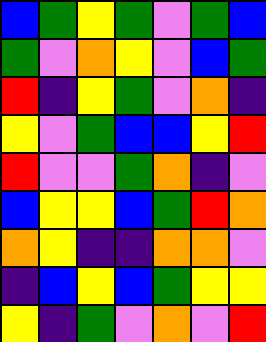[["blue", "green", "yellow", "green", "violet", "green", "blue"], ["green", "violet", "orange", "yellow", "violet", "blue", "green"], ["red", "indigo", "yellow", "green", "violet", "orange", "indigo"], ["yellow", "violet", "green", "blue", "blue", "yellow", "red"], ["red", "violet", "violet", "green", "orange", "indigo", "violet"], ["blue", "yellow", "yellow", "blue", "green", "red", "orange"], ["orange", "yellow", "indigo", "indigo", "orange", "orange", "violet"], ["indigo", "blue", "yellow", "blue", "green", "yellow", "yellow"], ["yellow", "indigo", "green", "violet", "orange", "violet", "red"]]